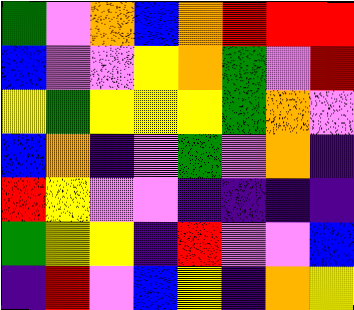[["green", "violet", "orange", "blue", "orange", "red", "red", "red"], ["blue", "violet", "violet", "yellow", "orange", "green", "violet", "red"], ["yellow", "green", "yellow", "yellow", "yellow", "green", "orange", "violet"], ["blue", "orange", "indigo", "violet", "green", "violet", "orange", "indigo"], ["red", "yellow", "violet", "violet", "indigo", "indigo", "indigo", "indigo"], ["green", "yellow", "yellow", "indigo", "red", "violet", "violet", "blue"], ["indigo", "red", "violet", "blue", "yellow", "indigo", "orange", "yellow"]]